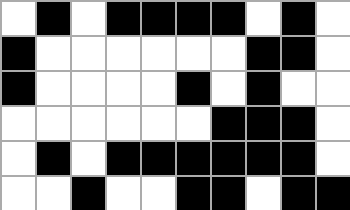[["white", "black", "white", "black", "black", "black", "black", "white", "black", "white"], ["black", "white", "white", "white", "white", "white", "white", "black", "black", "white"], ["black", "white", "white", "white", "white", "black", "white", "black", "white", "white"], ["white", "white", "white", "white", "white", "white", "black", "black", "black", "white"], ["white", "black", "white", "black", "black", "black", "black", "black", "black", "white"], ["white", "white", "black", "white", "white", "black", "black", "white", "black", "black"]]